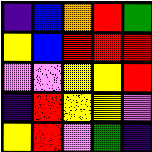[["indigo", "blue", "orange", "red", "green"], ["yellow", "blue", "red", "red", "red"], ["violet", "violet", "yellow", "yellow", "red"], ["indigo", "red", "yellow", "yellow", "violet"], ["yellow", "red", "violet", "green", "indigo"]]